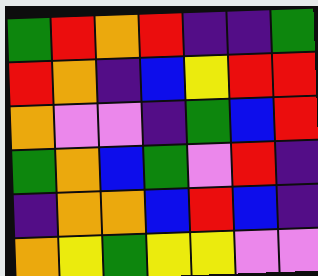[["green", "red", "orange", "red", "indigo", "indigo", "green"], ["red", "orange", "indigo", "blue", "yellow", "red", "red"], ["orange", "violet", "violet", "indigo", "green", "blue", "red"], ["green", "orange", "blue", "green", "violet", "red", "indigo"], ["indigo", "orange", "orange", "blue", "red", "blue", "indigo"], ["orange", "yellow", "green", "yellow", "yellow", "violet", "violet"]]